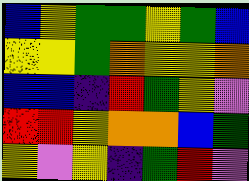[["blue", "yellow", "green", "green", "yellow", "green", "blue"], ["yellow", "yellow", "green", "orange", "yellow", "yellow", "orange"], ["blue", "blue", "indigo", "red", "green", "yellow", "violet"], ["red", "red", "yellow", "orange", "orange", "blue", "green"], ["yellow", "violet", "yellow", "indigo", "green", "red", "violet"]]